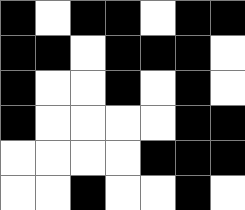[["black", "white", "black", "black", "white", "black", "black"], ["black", "black", "white", "black", "black", "black", "white"], ["black", "white", "white", "black", "white", "black", "white"], ["black", "white", "white", "white", "white", "black", "black"], ["white", "white", "white", "white", "black", "black", "black"], ["white", "white", "black", "white", "white", "black", "white"]]